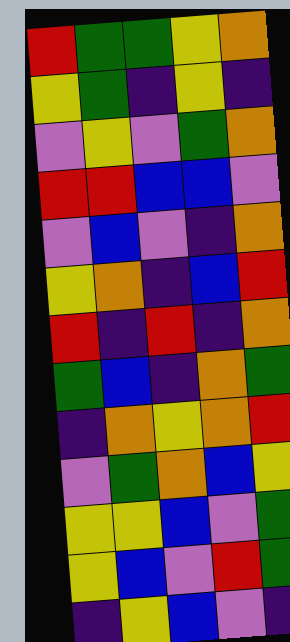[["red", "green", "green", "yellow", "orange"], ["yellow", "green", "indigo", "yellow", "indigo"], ["violet", "yellow", "violet", "green", "orange"], ["red", "red", "blue", "blue", "violet"], ["violet", "blue", "violet", "indigo", "orange"], ["yellow", "orange", "indigo", "blue", "red"], ["red", "indigo", "red", "indigo", "orange"], ["green", "blue", "indigo", "orange", "green"], ["indigo", "orange", "yellow", "orange", "red"], ["violet", "green", "orange", "blue", "yellow"], ["yellow", "yellow", "blue", "violet", "green"], ["yellow", "blue", "violet", "red", "green"], ["indigo", "yellow", "blue", "violet", "indigo"]]